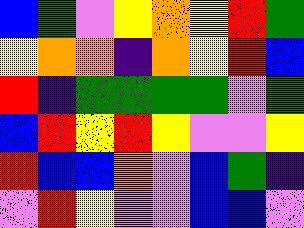[["blue", "green", "violet", "yellow", "orange", "yellow", "red", "green"], ["yellow", "orange", "orange", "indigo", "orange", "yellow", "red", "blue"], ["red", "indigo", "green", "green", "green", "green", "violet", "green"], ["blue", "red", "yellow", "red", "yellow", "violet", "violet", "yellow"], ["red", "blue", "blue", "orange", "violet", "blue", "green", "indigo"], ["violet", "red", "yellow", "violet", "violet", "blue", "blue", "violet"]]